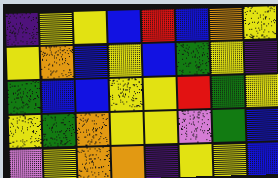[["indigo", "yellow", "yellow", "blue", "red", "blue", "orange", "yellow"], ["yellow", "orange", "blue", "yellow", "blue", "green", "yellow", "indigo"], ["green", "blue", "blue", "yellow", "yellow", "red", "green", "yellow"], ["yellow", "green", "orange", "yellow", "yellow", "violet", "green", "blue"], ["violet", "yellow", "orange", "orange", "indigo", "yellow", "yellow", "blue"]]